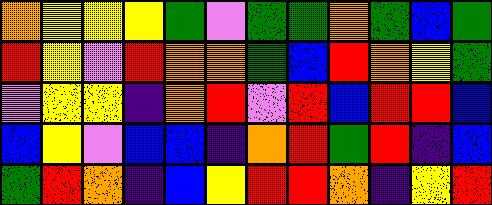[["orange", "yellow", "yellow", "yellow", "green", "violet", "green", "green", "orange", "green", "blue", "green"], ["red", "yellow", "violet", "red", "orange", "orange", "green", "blue", "red", "orange", "yellow", "green"], ["violet", "yellow", "yellow", "indigo", "orange", "red", "violet", "red", "blue", "red", "red", "blue"], ["blue", "yellow", "violet", "blue", "blue", "indigo", "orange", "red", "green", "red", "indigo", "blue"], ["green", "red", "orange", "indigo", "blue", "yellow", "red", "red", "orange", "indigo", "yellow", "red"]]